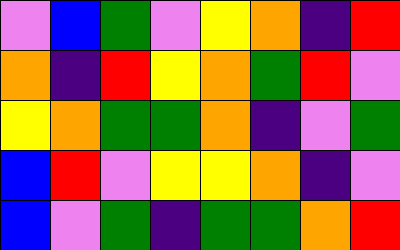[["violet", "blue", "green", "violet", "yellow", "orange", "indigo", "red"], ["orange", "indigo", "red", "yellow", "orange", "green", "red", "violet"], ["yellow", "orange", "green", "green", "orange", "indigo", "violet", "green"], ["blue", "red", "violet", "yellow", "yellow", "orange", "indigo", "violet"], ["blue", "violet", "green", "indigo", "green", "green", "orange", "red"]]